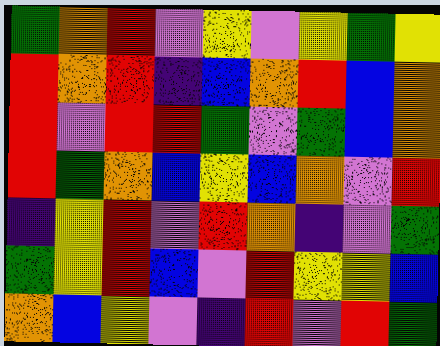[["green", "orange", "red", "violet", "yellow", "violet", "yellow", "green", "yellow"], ["red", "orange", "red", "indigo", "blue", "orange", "red", "blue", "orange"], ["red", "violet", "red", "red", "green", "violet", "green", "blue", "orange"], ["red", "green", "orange", "blue", "yellow", "blue", "orange", "violet", "red"], ["indigo", "yellow", "red", "violet", "red", "orange", "indigo", "violet", "green"], ["green", "yellow", "red", "blue", "violet", "red", "yellow", "yellow", "blue"], ["orange", "blue", "yellow", "violet", "indigo", "red", "violet", "red", "green"]]